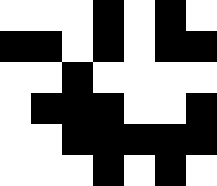[["white", "white", "white", "black", "white", "black", "white"], ["black", "black", "white", "black", "white", "black", "black"], ["white", "white", "black", "white", "white", "white", "white"], ["white", "black", "black", "black", "white", "white", "black"], ["white", "white", "black", "black", "black", "black", "black"], ["white", "white", "white", "black", "white", "black", "white"]]